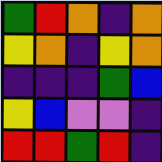[["green", "red", "orange", "indigo", "orange"], ["yellow", "orange", "indigo", "yellow", "orange"], ["indigo", "indigo", "indigo", "green", "blue"], ["yellow", "blue", "violet", "violet", "indigo"], ["red", "red", "green", "red", "indigo"]]